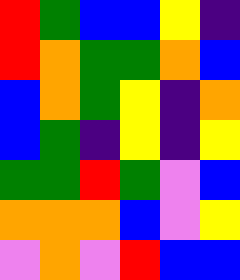[["red", "green", "blue", "blue", "yellow", "indigo"], ["red", "orange", "green", "green", "orange", "blue"], ["blue", "orange", "green", "yellow", "indigo", "orange"], ["blue", "green", "indigo", "yellow", "indigo", "yellow"], ["green", "green", "red", "green", "violet", "blue"], ["orange", "orange", "orange", "blue", "violet", "yellow"], ["violet", "orange", "violet", "red", "blue", "blue"]]